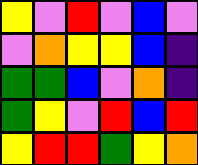[["yellow", "violet", "red", "violet", "blue", "violet"], ["violet", "orange", "yellow", "yellow", "blue", "indigo"], ["green", "green", "blue", "violet", "orange", "indigo"], ["green", "yellow", "violet", "red", "blue", "red"], ["yellow", "red", "red", "green", "yellow", "orange"]]